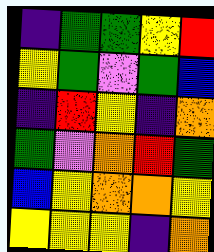[["indigo", "green", "green", "yellow", "red"], ["yellow", "green", "violet", "green", "blue"], ["indigo", "red", "yellow", "indigo", "orange"], ["green", "violet", "orange", "red", "green"], ["blue", "yellow", "orange", "orange", "yellow"], ["yellow", "yellow", "yellow", "indigo", "orange"]]